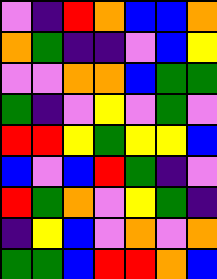[["violet", "indigo", "red", "orange", "blue", "blue", "orange"], ["orange", "green", "indigo", "indigo", "violet", "blue", "yellow"], ["violet", "violet", "orange", "orange", "blue", "green", "green"], ["green", "indigo", "violet", "yellow", "violet", "green", "violet"], ["red", "red", "yellow", "green", "yellow", "yellow", "blue"], ["blue", "violet", "blue", "red", "green", "indigo", "violet"], ["red", "green", "orange", "violet", "yellow", "green", "indigo"], ["indigo", "yellow", "blue", "violet", "orange", "violet", "orange"], ["green", "green", "blue", "red", "red", "orange", "blue"]]